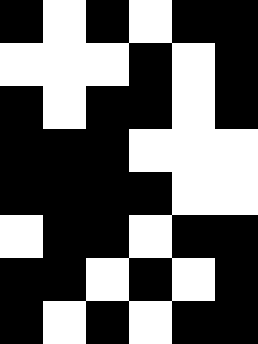[["black", "white", "black", "white", "black", "black"], ["white", "white", "white", "black", "white", "black"], ["black", "white", "black", "black", "white", "black"], ["black", "black", "black", "white", "white", "white"], ["black", "black", "black", "black", "white", "white"], ["white", "black", "black", "white", "black", "black"], ["black", "black", "white", "black", "white", "black"], ["black", "white", "black", "white", "black", "black"]]